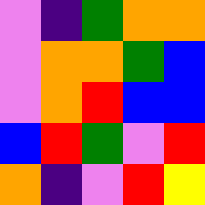[["violet", "indigo", "green", "orange", "orange"], ["violet", "orange", "orange", "green", "blue"], ["violet", "orange", "red", "blue", "blue"], ["blue", "red", "green", "violet", "red"], ["orange", "indigo", "violet", "red", "yellow"]]